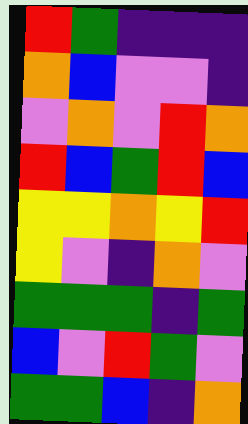[["red", "green", "indigo", "indigo", "indigo"], ["orange", "blue", "violet", "violet", "indigo"], ["violet", "orange", "violet", "red", "orange"], ["red", "blue", "green", "red", "blue"], ["yellow", "yellow", "orange", "yellow", "red"], ["yellow", "violet", "indigo", "orange", "violet"], ["green", "green", "green", "indigo", "green"], ["blue", "violet", "red", "green", "violet"], ["green", "green", "blue", "indigo", "orange"]]